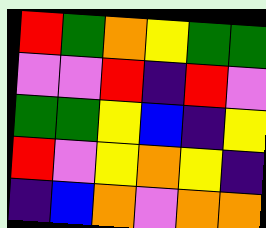[["red", "green", "orange", "yellow", "green", "green"], ["violet", "violet", "red", "indigo", "red", "violet"], ["green", "green", "yellow", "blue", "indigo", "yellow"], ["red", "violet", "yellow", "orange", "yellow", "indigo"], ["indigo", "blue", "orange", "violet", "orange", "orange"]]